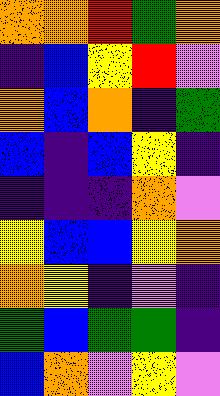[["orange", "orange", "red", "green", "orange"], ["indigo", "blue", "yellow", "red", "violet"], ["orange", "blue", "orange", "indigo", "green"], ["blue", "indigo", "blue", "yellow", "indigo"], ["indigo", "indigo", "indigo", "orange", "violet"], ["yellow", "blue", "blue", "yellow", "orange"], ["orange", "yellow", "indigo", "violet", "indigo"], ["green", "blue", "green", "green", "indigo"], ["blue", "orange", "violet", "yellow", "violet"]]